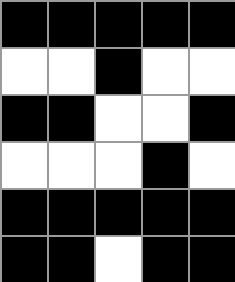[["black", "black", "black", "black", "black"], ["white", "white", "black", "white", "white"], ["black", "black", "white", "white", "black"], ["white", "white", "white", "black", "white"], ["black", "black", "black", "black", "black"], ["black", "black", "white", "black", "black"]]